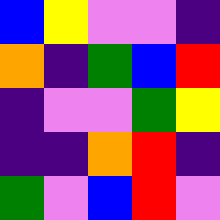[["blue", "yellow", "violet", "violet", "indigo"], ["orange", "indigo", "green", "blue", "red"], ["indigo", "violet", "violet", "green", "yellow"], ["indigo", "indigo", "orange", "red", "indigo"], ["green", "violet", "blue", "red", "violet"]]